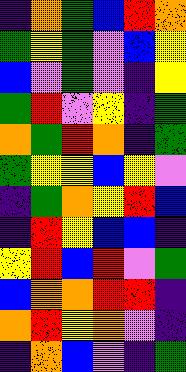[["indigo", "orange", "green", "blue", "red", "orange"], ["green", "yellow", "green", "violet", "blue", "yellow"], ["blue", "violet", "green", "violet", "indigo", "yellow"], ["green", "red", "violet", "yellow", "indigo", "green"], ["orange", "green", "red", "orange", "indigo", "green"], ["green", "yellow", "yellow", "blue", "yellow", "violet"], ["indigo", "green", "orange", "yellow", "red", "blue"], ["indigo", "red", "yellow", "blue", "blue", "indigo"], ["yellow", "red", "blue", "red", "violet", "green"], ["blue", "orange", "orange", "red", "red", "indigo"], ["orange", "red", "yellow", "orange", "violet", "indigo"], ["indigo", "orange", "blue", "violet", "indigo", "green"]]